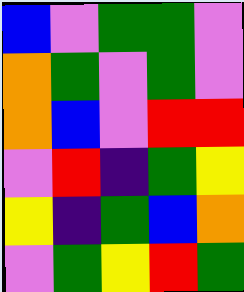[["blue", "violet", "green", "green", "violet"], ["orange", "green", "violet", "green", "violet"], ["orange", "blue", "violet", "red", "red"], ["violet", "red", "indigo", "green", "yellow"], ["yellow", "indigo", "green", "blue", "orange"], ["violet", "green", "yellow", "red", "green"]]